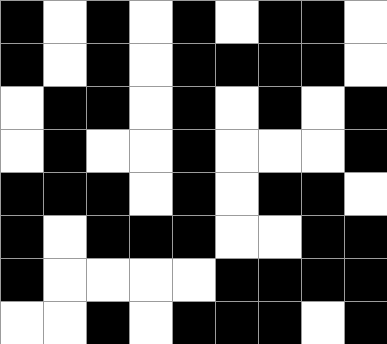[["black", "white", "black", "white", "black", "white", "black", "black", "white"], ["black", "white", "black", "white", "black", "black", "black", "black", "white"], ["white", "black", "black", "white", "black", "white", "black", "white", "black"], ["white", "black", "white", "white", "black", "white", "white", "white", "black"], ["black", "black", "black", "white", "black", "white", "black", "black", "white"], ["black", "white", "black", "black", "black", "white", "white", "black", "black"], ["black", "white", "white", "white", "white", "black", "black", "black", "black"], ["white", "white", "black", "white", "black", "black", "black", "white", "black"]]